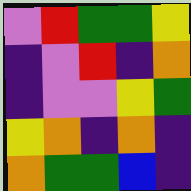[["violet", "red", "green", "green", "yellow"], ["indigo", "violet", "red", "indigo", "orange"], ["indigo", "violet", "violet", "yellow", "green"], ["yellow", "orange", "indigo", "orange", "indigo"], ["orange", "green", "green", "blue", "indigo"]]